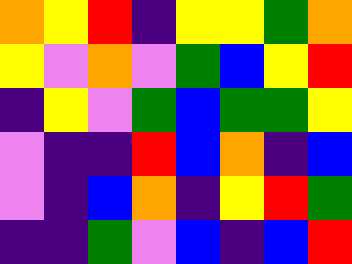[["orange", "yellow", "red", "indigo", "yellow", "yellow", "green", "orange"], ["yellow", "violet", "orange", "violet", "green", "blue", "yellow", "red"], ["indigo", "yellow", "violet", "green", "blue", "green", "green", "yellow"], ["violet", "indigo", "indigo", "red", "blue", "orange", "indigo", "blue"], ["violet", "indigo", "blue", "orange", "indigo", "yellow", "red", "green"], ["indigo", "indigo", "green", "violet", "blue", "indigo", "blue", "red"]]